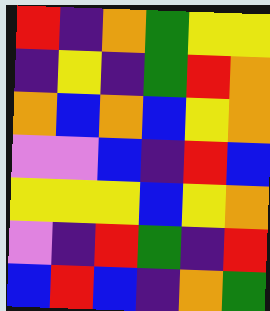[["red", "indigo", "orange", "green", "yellow", "yellow"], ["indigo", "yellow", "indigo", "green", "red", "orange"], ["orange", "blue", "orange", "blue", "yellow", "orange"], ["violet", "violet", "blue", "indigo", "red", "blue"], ["yellow", "yellow", "yellow", "blue", "yellow", "orange"], ["violet", "indigo", "red", "green", "indigo", "red"], ["blue", "red", "blue", "indigo", "orange", "green"]]